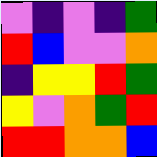[["violet", "indigo", "violet", "indigo", "green"], ["red", "blue", "violet", "violet", "orange"], ["indigo", "yellow", "yellow", "red", "green"], ["yellow", "violet", "orange", "green", "red"], ["red", "red", "orange", "orange", "blue"]]